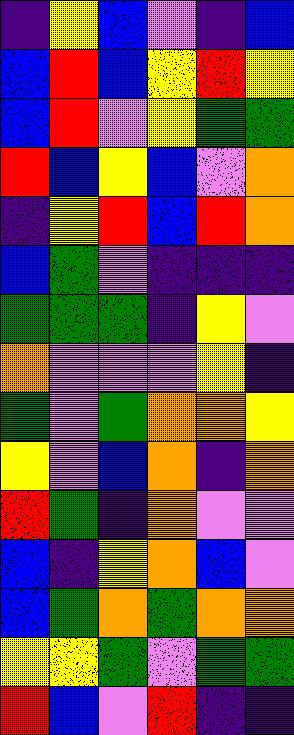[["indigo", "yellow", "blue", "violet", "indigo", "blue"], ["blue", "red", "blue", "yellow", "red", "yellow"], ["blue", "red", "violet", "yellow", "green", "green"], ["red", "blue", "yellow", "blue", "violet", "orange"], ["indigo", "yellow", "red", "blue", "red", "orange"], ["blue", "green", "violet", "indigo", "indigo", "indigo"], ["green", "green", "green", "indigo", "yellow", "violet"], ["orange", "violet", "violet", "violet", "yellow", "indigo"], ["green", "violet", "green", "orange", "orange", "yellow"], ["yellow", "violet", "blue", "orange", "indigo", "orange"], ["red", "green", "indigo", "orange", "violet", "violet"], ["blue", "indigo", "yellow", "orange", "blue", "violet"], ["blue", "green", "orange", "green", "orange", "orange"], ["yellow", "yellow", "green", "violet", "green", "green"], ["red", "blue", "violet", "red", "indigo", "indigo"]]